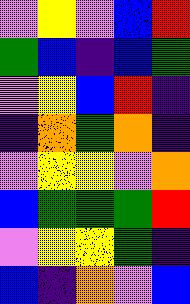[["violet", "yellow", "violet", "blue", "red"], ["green", "blue", "indigo", "blue", "green"], ["violet", "yellow", "blue", "red", "indigo"], ["indigo", "orange", "green", "orange", "indigo"], ["violet", "yellow", "yellow", "violet", "orange"], ["blue", "green", "green", "green", "red"], ["violet", "yellow", "yellow", "green", "indigo"], ["blue", "indigo", "orange", "violet", "blue"]]